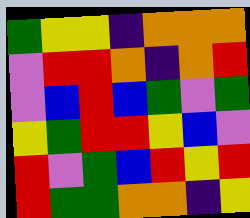[["green", "yellow", "yellow", "indigo", "orange", "orange", "orange"], ["violet", "red", "red", "orange", "indigo", "orange", "red"], ["violet", "blue", "red", "blue", "green", "violet", "green"], ["yellow", "green", "red", "red", "yellow", "blue", "violet"], ["red", "violet", "green", "blue", "red", "yellow", "red"], ["red", "green", "green", "orange", "orange", "indigo", "yellow"]]